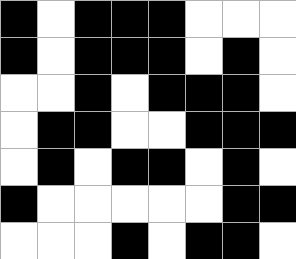[["black", "white", "black", "black", "black", "white", "white", "white"], ["black", "white", "black", "black", "black", "white", "black", "white"], ["white", "white", "black", "white", "black", "black", "black", "white"], ["white", "black", "black", "white", "white", "black", "black", "black"], ["white", "black", "white", "black", "black", "white", "black", "white"], ["black", "white", "white", "white", "white", "white", "black", "black"], ["white", "white", "white", "black", "white", "black", "black", "white"]]